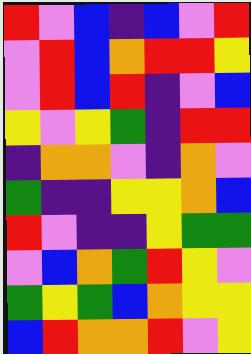[["red", "violet", "blue", "indigo", "blue", "violet", "red"], ["violet", "red", "blue", "orange", "red", "red", "yellow"], ["violet", "red", "blue", "red", "indigo", "violet", "blue"], ["yellow", "violet", "yellow", "green", "indigo", "red", "red"], ["indigo", "orange", "orange", "violet", "indigo", "orange", "violet"], ["green", "indigo", "indigo", "yellow", "yellow", "orange", "blue"], ["red", "violet", "indigo", "indigo", "yellow", "green", "green"], ["violet", "blue", "orange", "green", "red", "yellow", "violet"], ["green", "yellow", "green", "blue", "orange", "yellow", "yellow"], ["blue", "red", "orange", "orange", "red", "violet", "yellow"]]